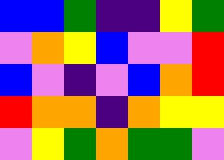[["blue", "blue", "green", "indigo", "indigo", "yellow", "green"], ["violet", "orange", "yellow", "blue", "violet", "violet", "red"], ["blue", "violet", "indigo", "violet", "blue", "orange", "red"], ["red", "orange", "orange", "indigo", "orange", "yellow", "yellow"], ["violet", "yellow", "green", "orange", "green", "green", "violet"]]